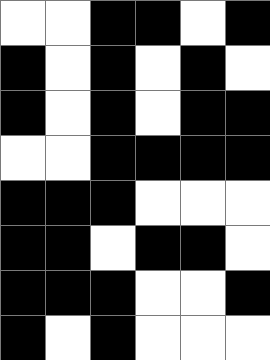[["white", "white", "black", "black", "white", "black"], ["black", "white", "black", "white", "black", "white"], ["black", "white", "black", "white", "black", "black"], ["white", "white", "black", "black", "black", "black"], ["black", "black", "black", "white", "white", "white"], ["black", "black", "white", "black", "black", "white"], ["black", "black", "black", "white", "white", "black"], ["black", "white", "black", "white", "white", "white"]]